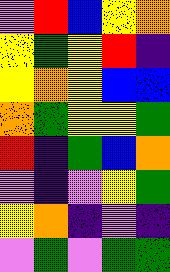[["violet", "red", "blue", "yellow", "orange"], ["yellow", "green", "yellow", "red", "indigo"], ["yellow", "orange", "yellow", "blue", "blue"], ["orange", "green", "yellow", "yellow", "green"], ["red", "indigo", "green", "blue", "orange"], ["violet", "indigo", "violet", "yellow", "green"], ["yellow", "orange", "indigo", "violet", "indigo"], ["violet", "green", "violet", "green", "green"]]